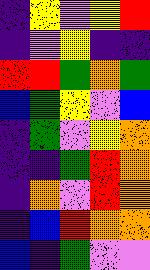[["indigo", "yellow", "violet", "yellow", "red"], ["indigo", "violet", "yellow", "indigo", "indigo"], ["red", "red", "green", "orange", "green"], ["blue", "green", "yellow", "violet", "blue"], ["indigo", "green", "violet", "yellow", "orange"], ["indigo", "indigo", "green", "red", "orange"], ["indigo", "orange", "violet", "red", "orange"], ["indigo", "blue", "red", "orange", "orange"], ["blue", "indigo", "green", "violet", "violet"]]